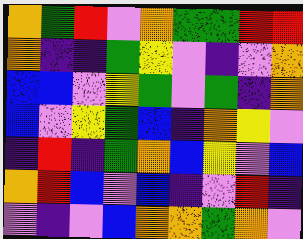[["orange", "green", "red", "violet", "orange", "green", "green", "red", "red"], ["orange", "indigo", "indigo", "green", "yellow", "violet", "indigo", "violet", "orange"], ["blue", "blue", "violet", "yellow", "green", "violet", "green", "indigo", "orange"], ["blue", "violet", "yellow", "green", "blue", "indigo", "orange", "yellow", "violet"], ["indigo", "red", "indigo", "green", "orange", "blue", "yellow", "violet", "blue"], ["orange", "red", "blue", "violet", "blue", "indigo", "violet", "red", "indigo"], ["violet", "indigo", "violet", "blue", "orange", "orange", "green", "orange", "violet"]]